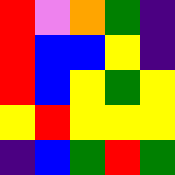[["red", "violet", "orange", "green", "indigo"], ["red", "blue", "blue", "yellow", "indigo"], ["red", "blue", "yellow", "green", "yellow"], ["yellow", "red", "yellow", "yellow", "yellow"], ["indigo", "blue", "green", "red", "green"]]